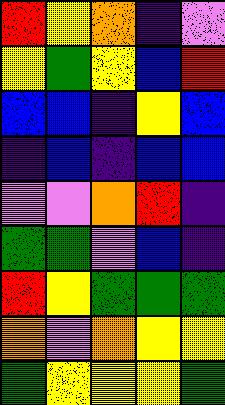[["red", "yellow", "orange", "indigo", "violet"], ["yellow", "green", "yellow", "blue", "red"], ["blue", "blue", "indigo", "yellow", "blue"], ["indigo", "blue", "indigo", "blue", "blue"], ["violet", "violet", "orange", "red", "indigo"], ["green", "green", "violet", "blue", "indigo"], ["red", "yellow", "green", "green", "green"], ["orange", "violet", "orange", "yellow", "yellow"], ["green", "yellow", "yellow", "yellow", "green"]]